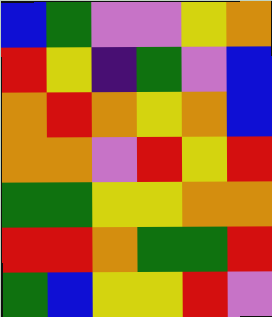[["blue", "green", "violet", "violet", "yellow", "orange"], ["red", "yellow", "indigo", "green", "violet", "blue"], ["orange", "red", "orange", "yellow", "orange", "blue"], ["orange", "orange", "violet", "red", "yellow", "red"], ["green", "green", "yellow", "yellow", "orange", "orange"], ["red", "red", "orange", "green", "green", "red"], ["green", "blue", "yellow", "yellow", "red", "violet"]]